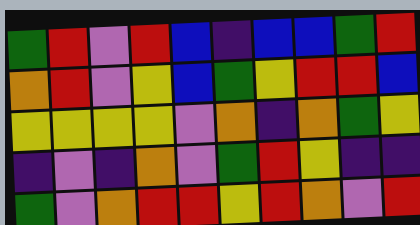[["green", "red", "violet", "red", "blue", "indigo", "blue", "blue", "green", "red"], ["orange", "red", "violet", "yellow", "blue", "green", "yellow", "red", "red", "blue"], ["yellow", "yellow", "yellow", "yellow", "violet", "orange", "indigo", "orange", "green", "yellow"], ["indigo", "violet", "indigo", "orange", "violet", "green", "red", "yellow", "indigo", "indigo"], ["green", "violet", "orange", "red", "red", "yellow", "red", "orange", "violet", "red"]]